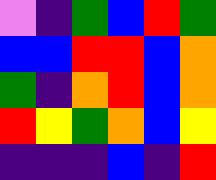[["violet", "indigo", "green", "blue", "red", "green"], ["blue", "blue", "red", "red", "blue", "orange"], ["green", "indigo", "orange", "red", "blue", "orange"], ["red", "yellow", "green", "orange", "blue", "yellow"], ["indigo", "indigo", "indigo", "blue", "indigo", "red"]]